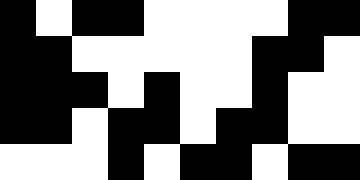[["black", "white", "black", "black", "white", "white", "white", "white", "black", "black"], ["black", "black", "white", "white", "white", "white", "white", "black", "black", "white"], ["black", "black", "black", "white", "black", "white", "white", "black", "white", "white"], ["black", "black", "white", "black", "black", "white", "black", "black", "white", "white"], ["white", "white", "white", "black", "white", "black", "black", "white", "black", "black"]]